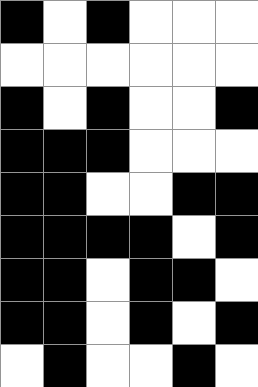[["black", "white", "black", "white", "white", "white"], ["white", "white", "white", "white", "white", "white"], ["black", "white", "black", "white", "white", "black"], ["black", "black", "black", "white", "white", "white"], ["black", "black", "white", "white", "black", "black"], ["black", "black", "black", "black", "white", "black"], ["black", "black", "white", "black", "black", "white"], ["black", "black", "white", "black", "white", "black"], ["white", "black", "white", "white", "black", "white"]]